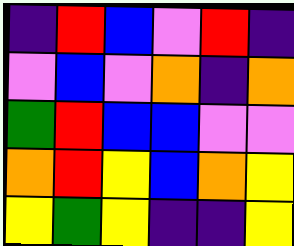[["indigo", "red", "blue", "violet", "red", "indigo"], ["violet", "blue", "violet", "orange", "indigo", "orange"], ["green", "red", "blue", "blue", "violet", "violet"], ["orange", "red", "yellow", "blue", "orange", "yellow"], ["yellow", "green", "yellow", "indigo", "indigo", "yellow"]]